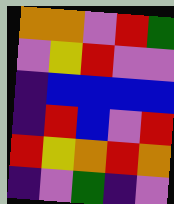[["orange", "orange", "violet", "red", "green"], ["violet", "yellow", "red", "violet", "violet"], ["indigo", "blue", "blue", "blue", "blue"], ["indigo", "red", "blue", "violet", "red"], ["red", "yellow", "orange", "red", "orange"], ["indigo", "violet", "green", "indigo", "violet"]]